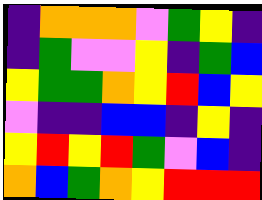[["indigo", "orange", "orange", "orange", "violet", "green", "yellow", "indigo"], ["indigo", "green", "violet", "violet", "yellow", "indigo", "green", "blue"], ["yellow", "green", "green", "orange", "yellow", "red", "blue", "yellow"], ["violet", "indigo", "indigo", "blue", "blue", "indigo", "yellow", "indigo"], ["yellow", "red", "yellow", "red", "green", "violet", "blue", "indigo"], ["orange", "blue", "green", "orange", "yellow", "red", "red", "red"]]